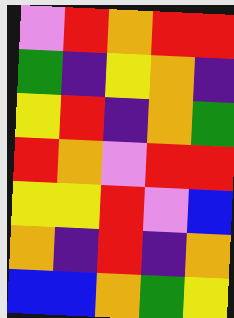[["violet", "red", "orange", "red", "red"], ["green", "indigo", "yellow", "orange", "indigo"], ["yellow", "red", "indigo", "orange", "green"], ["red", "orange", "violet", "red", "red"], ["yellow", "yellow", "red", "violet", "blue"], ["orange", "indigo", "red", "indigo", "orange"], ["blue", "blue", "orange", "green", "yellow"]]